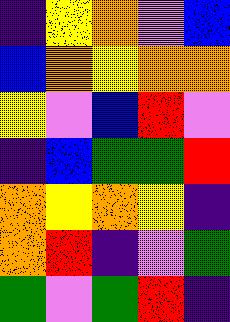[["indigo", "yellow", "orange", "violet", "blue"], ["blue", "orange", "yellow", "orange", "orange"], ["yellow", "violet", "blue", "red", "violet"], ["indigo", "blue", "green", "green", "red"], ["orange", "yellow", "orange", "yellow", "indigo"], ["orange", "red", "indigo", "violet", "green"], ["green", "violet", "green", "red", "indigo"]]